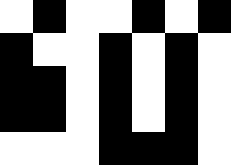[["white", "black", "white", "white", "black", "white", "black"], ["black", "white", "white", "black", "white", "black", "white"], ["black", "black", "white", "black", "white", "black", "white"], ["black", "black", "white", "black", "white", "black", "white"], ["white", "white", "white", "black", "black", "black", "white"]]